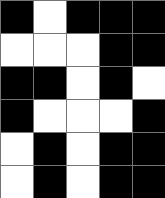[["black", "white", "black", "black", "black"], ["white", "white", "white", "black", "black"], ["black", "black", "white", "black", "white"], ["black", "white", "white", "white", "black"], ["white", "black", "white", "black", "black"], ["white", "black", "white", "black", "black"]]